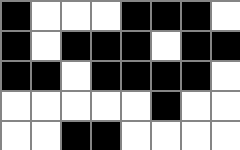[["black", "white", "white", "white", "black", "black", "black", "white"], ["black", "white", "black", "black", "black", "white", "black", "black"], ["black", "black", "white", "black", "black", "black", "black", "white"], ["white", "white", "white", "white", "white", "black", "white", "white"], ["white", "white", "black", "black", "white", "white", "white", "white"]]